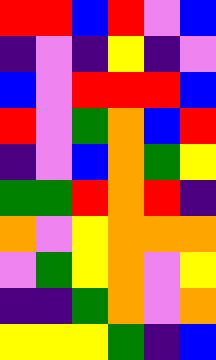[["red", "red", "blue", "red", "violet", "blue"], ["indigo", "violet", "indigo", "yellow", "indigo", "violet"], ["blue", "violet", "red", "red", "red", "blue"], ["red", "violet", "green", "orange", "blue", "red"], ["indigo", "violet", "blue", "orange", "green", "yellow"], ["green", "green", "red", "orange", "red", "indigo"], ["orange", "violet", "yellow", "orange", "orange", "orange"], ["violet", "green", "yellow", "orange", "violet", "yellow"], ["indigo", "indigo", "green", "orange", "violet", "orange"], ["yellow", "yellow", "yellow", "green", "indigo", "blue"]]